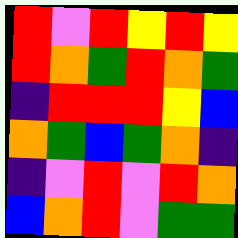[["red", "violet", "red", "yellow", "red", "yellow"], ["red", "orange", "green", "red", "orange", "green"], ["indigo", "red", "red", "red", "yellow", "blue"], ["orange", "green", "blue", "green", "orange", "indigo"], ["indigo", "violet", "red", "violet", "red", "orange"], ["blue", "orange", "red", "violet", "green", "green"]]